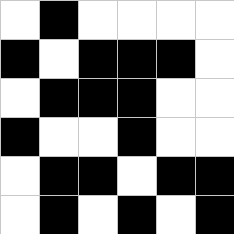[["white", "black", "white", "white", "white", "white"], ["black", "white", "black", "black", "black", "white"], ["white", "black", "black", "black", "white", "white"], ["black", "white", "white", "black", "white", "white"], ["white", "black", "black", "white", "black", "black"], ["white", "black", "white", "black", "white", "black"]]